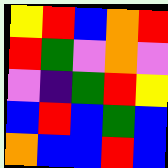[["yellow", "red", "blue", "orange", "red"], ["red", "green", "violet", "orange", "violet"], ["violet", "indigo", "green", "red", "yellow"], ["blue", "red", "blue", "green", "blue"], ["orange", "blue", "blue", "red", "blue"]]